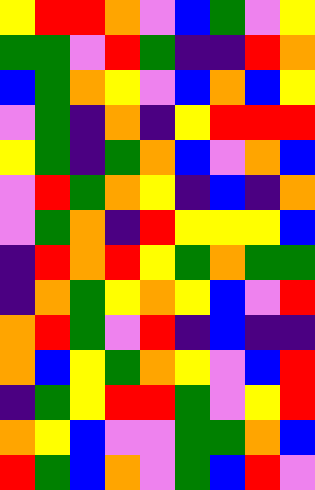[["yellow", "red", "red", "orange", "violet", "blue", "green", "violet", "yellow"], ["green", "green", "violet", "red", "green", "indigo", "indigo", "red", "orange"], ["blue", "green", "orange", "yellow", "violet", "blue", "orange", "blue", "yellow"], ["violet", "green", "indigo", "orange", "indigo", "yellow", "red", "red", "red"], ["yellow", "green", "indigo", "green", "orange", "blue", "violet", "orange", "blue"], ["violet", "red", "green", "orange", "yellow", "indigo", "blue", "indigo", "orange"], ["violet", "green", "orange", "indigo", "red", "yellow", "yellow", "yellow", "blue"], ["indigo", "red", "orange", "red", "yellow", "green", "orange", "green", "green"], ["indigo", "orange", "green", "yellow", "orange", "yellow", "blue", "violet", "red"], ["orange", "red", "green", "violet", "red", "indigo", "blue", "indigo", "indigo"], ["orange", "blue", "yellow", "green", "orange", "yellow", "violet", "blue", "red"], ["indigo", "green", "yellow", "red", "red", "green", "violet", "yellow", "red"], ["orange", "yellow", "blue", "violet", "violet", "green", "green", "orange", "blue"], ["red", "green", "blue", "orange", "violet", "green", "blue", "red", "violet"]]